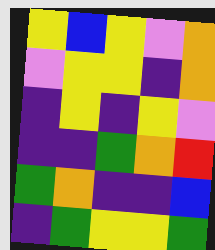[["yellow", "blue", "yellow", "violet", "orange"], ["violet", "yellow", "yellow", "indigo", "orange"], ["indigo", "yellow", "indigo", "yellow", "violet"], ["indigo", "indigo", "green", "orange", "red"], ["green", "orange", "indigo", "indigo", "blue"], ["indigo", "green", "yellow", "yellow", "green"]]